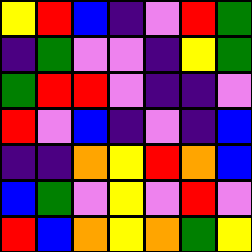[["yellow", "red", "blue", "indigo", "violet", "red", "green"], ["indigo", "green", "violet", "violet", "indigo", "yellow", "green"], ["green", "red", "red", "violet", "indigo", "indigo", "violet"], ["red", "violet", "blue", "indigo", "violet", "indigo", "blue"], ["indigo", "indigo", "orange", "yellow", "red", "orange", "blue"], ["blue", "green", "violet", "yellow", "violet", "red", "violet"], ["red", "blue", "orange", "yellow", "orange", "green", "yellow"]]